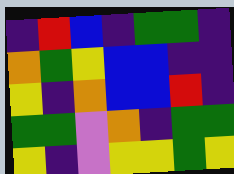[["indigo", "red", "blue", "indigo", "green", "green", "indigo"], ["orange", "green", "yellow", "blue", "blue", "indigo", "indigo"], ["yellow", "indigo", "orange", "blue", "blue", "red", "indigo"], ["green", "green", "violet", "orange", "indigo", "green", "green"], ["yellow", "indigo", "violet", "yellow", "yellow", "green", "yellow"]]